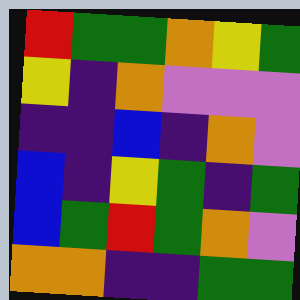[["red", "green", "green", "orange", "yellow", "green"], ["yellow", "indigo", "orange", "violet", "violet", "violet"], ["indigo", "indigo", "blue", "indigo", "orange", "violet"], ["blue", "indigo", "yellow", "green", "indigo", "green"], ["blue", "green", "red", "green", "orange", "violet"], ["orange", "orange", "indigo", "indigo", "green", "green"]]